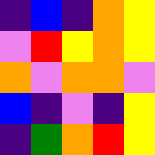[["indigo", "blue", "indigo", "orange", "yellow"], ["violet", "red", "yellow", "orange", "yellow"], ["orange", "violet", "orange", "orange", "violet"], ["blue", "indigo", "violet", "indigo", "yellow"], ["indigo", "green", "orange", "red", "yellow"]]